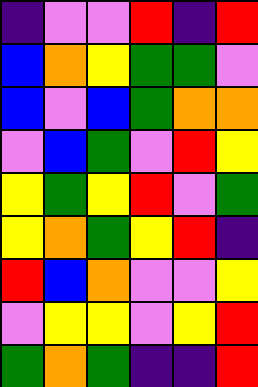[["indigo", "violet", "violet", "red", "indigo", "red"], ["blue", "orange", "yellow", "green", "green", "violet"], ["blue", "violet", "blue", "green", "orange", "orange"], ["violet", "blue", "green", "violet", "red", "yellow"], ["yellow", "green", "yellow", "red", "violet", "green"], ["yellow", "orange", "green", "yellow", "red", "indigo"], ["red", "blue", "orange", "violet", "violet", "yellow"], ["violet", "yellow", "yellow", "violet", "yellow", "red"], ["green", "orange", "green", "indigo", "indigo", "red"]]